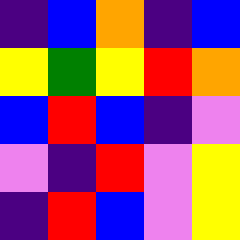[["indigo", "blue", "orange", "indigo", "blue"], ["yellow", "green", "yellow", "red", "orange"], ["blue", "red", "blue", "indigo", "violet"], ["violet", "indigo", "red", "violet", "yellow"], ["indigo", "red", "blue", "violet", "yellow"]]